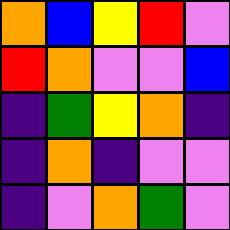[["orange", "blue", "yellow", "red", "violet"], ["red", "orange", "violet", "violet", "blue"], ["indigo", "green", "yellow", "orange", "indigo"], ["indigo", "orange", "indigo", "violet", "violet"], ["indigo", "violet", "orange", "green", "violet"]]